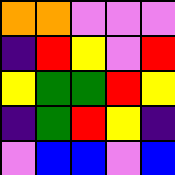[["orange", "orange", "violet", "violet", "violet"], ["indigo", "red", "yellow", "violet", "red"], ["yellow", "green", "green", "red", "yellow"], ["indigo", "green", "red", "yellow", "indigo"], ["violet", "blue", "blue", "violet", "blue"]]